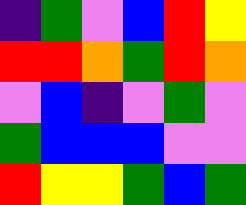[["indigo", "green", "violet", "blue", "red", "yellow"], ["red", "red", "orange", "green", "red", "orange"], ["violet", "blue", "indigo", "violet", "green", "violet"], ["green", "blue", "blue", "blue", "violet", "violet"], ["red", "yellow", "yellow", "green", "blue", "green"]]